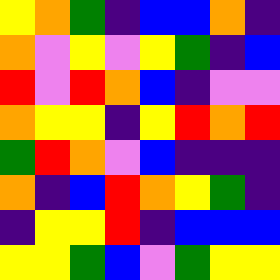[["yellow", "orange", "green", "indigo", "blue", "blue", "orange", "indigo"], ["orange", "violet", "yellow", "violet", "yellow", "green", "indigo", "blue"], ["red", "violet", "red", "orange", "blue", "indigo", "violet", "violet"], ["orange", "yellow", "yellow", "indigo", "yellow", "red", "orange", "red"], ["green", "red", "orange", "violet", "blue", "indigo", "indigo", "indigo"], ["orange", "indigo", "blue", "red", "orange", "yellow", "green", "indigo"], ["indigo", "yellow", "yellow", "red", "indigo", "blue", "blue", "blue"], ["yellow", "yellow", "green", "blue", "violet", "green", "yellow", "yellow"]]